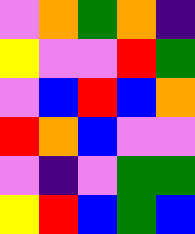[["violet", "orange", "green", "orange", "indigo"], ["yellow", "violet", "violet", "red", "green"], ["violet", "blue", "red", "blue", "orange"], ["red", "orange", "blue", "violet", "violet"], ["violet", "indigo", "violet", "green", "green"], ["yellow", "red", "blue", "green", "blue"]]